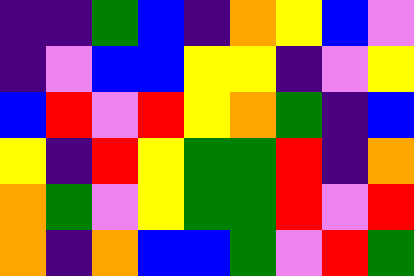[["indigo", "indigo", "green", "blue", "indigo", "orange", "yellow", "blue", "violet"], ["indigo", "violet", "blue", "blue", "yellow", "yellow", "indigo", "violet", "yellow"], ["blue", "red", "violet", "red", "yellow", "orange", "green", "indigo", "blue"], ["yellow", "indigo", "red", "yellow", "green", "green", "red", "indigo", "orange"], ["orange", "green", "violet", "yellow", "green", "green", "red", "violet", "red"], ["orange", "indigo", "orange", "blue", "blue", "green", "violet", "red", "green"]]